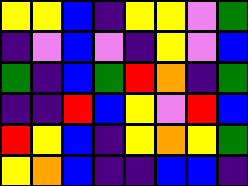[["yellow", "yellow", "blue", "indigo", "yellow", "yellow", "violet", "green"], ["indigo", "violet", "blue", "violet", "indigo", "yellow", "violet", "blue"], ["green", "indigo", "blue", "green", "red", "orange", "indigo", "green"], ["indigo", "indigo", "red", "blue", "yellow", "violet", "red", "blue"], ["red", "yellow", "blue", "indigo", "yellow", "orange", "yellow", "green"], ["yellow", "orange", "blue", "indigo", "indigo", "blue", "blue", "indigo"]]